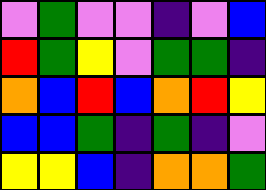[["violet", "green", "violet", "violet", "indigo", "violet", "blue"], ["red", "green", "yellow", "violet", "green", "green", "indigo"], ["orange", "blue", "red", "blue", "orange", "red", "yellow"], ["blue", "blue", "green", "indigo", "green", "indigo", "violet"], ["yellow", "yellow", "blue", "indigo", "orange", "orange", "green"]]